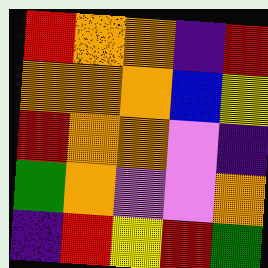[["red", "orange", "orange", "indigo", "red"], ["orange", "orange", "orange", "blue", "yellow"], ["red", "orange", "orange", "violet", "indigo"], ["green", "orange", "violet", "violet", "orange"], ["indigo", "red", "yellow", "red", "green"]]